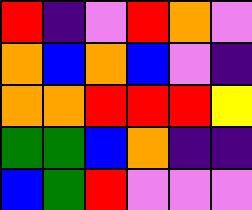[["red", "indigo", "violet", "red", "orange", "violet"], ["orange", "blue", "orange", "blue", "violet", "indigo"], ["orange", "orange", "red", "red", "red", "yellow"], ["green", "green", "blue", "orange", "indigo", "indigo"], ["blue", "green", "red", "violet", "violet", "violet"]]